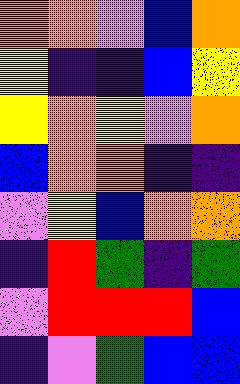[["orange", "orange", "violet", "blue", "orange"], ["yellow", "indigo", "indigo", "blue", "yellow"], ["yellow", "orange", "yellow", "violet", "orange"], ["blue", "orange", "orange", "indigo", "indigo"], ["violet", "yellow", "blue", "orange", "orange"], ["indigo", "red", "green", "indigo", "green"], ["violet", "red", "red", "red", "blue"], ["indigo", "violet", "green", "blue", "blue"]]